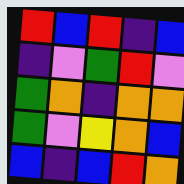[["red", "blue", "red", "indigo", "blue"], ["indigo", "violet", "green", "red", "violet"], ["green", "orange", "indigo", "orange", "orange"], ["green", "violet", "yellow", "orange", "blue"], ["blue", "indigo", "blue", "red", "orange"]]